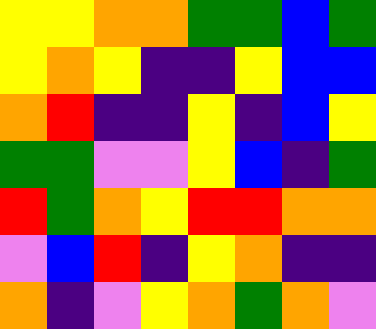[["yellow", "yellow", "orange", "orange", "green", "green", "blue", "green"], ["yellow", "orange", "yellow", "indigo", "indigo", "yellow", "blue", "blue"], ["orange", "red", "indigo", "indigo", "yellow", "indigo", "blue", "yellow"], ["green", "green", "violet", "violet", "yellow", "blue", "indigo", "green"], ["red", "green", "orange", "yellow", "red", "red", "orange", "orange"], ["violet", "blue", "red", "indigo", "yellow", "orange", "indigo", "indigo"], ["orange", "indigo", "violet", "yellow", "orange", "green", "orange", "violet"]]